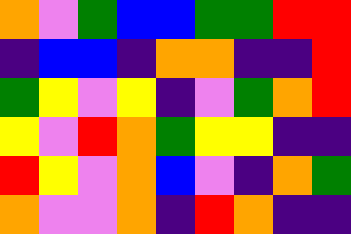[["orange", "violet", "green", "blue", "blue", "green", "green", "red", "red"], ["indigo", "blue", "blue", "indigo", "orange", "orange", "indigo", "indigo", "red"], ["green", "yellow", "violet", "yellow", "indigo", "violet", "green", "orange", "red"], ["yellow", "violet", "red", "orange", "green", "yellow", "yellow", "indigo", "indigo"], ["red", "yellow", "violet", "orange", "blue", "violet", "indigo", "orange", "green"], ["orange", "violet", "violet", "orange", "indigo", "red", "orange", "indigo", "indigo"]]